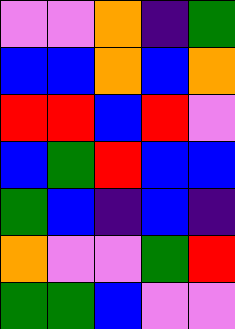[["violet", "violet", "orange", "indigo", "green"], ["blue", "blue", "orange", "blue", "orange"], ["red", "red", "blue", "red", "violet"], ["blue", "green", "red", "blue", "blue"], ["green", "blue", "indigo", "blue", "indigo"], ["orange", "violet", "violet", "green", "red"], ["green", "green", "blue", "violet", "violet"]]